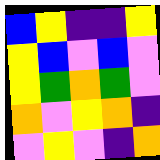[["blue", "yellow", "indigo", "indigo", "yellow"], ["yellow", "blue", "violet", "blue", "violet"], ["yellow", "green", "orange", "green", "violet"], ["orange", "violet", "yellow", "orange", "indigo"], ["violet", "yellow", "violet", "indigo", "orange"]]